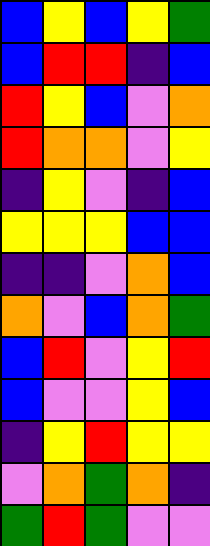[["blue", "yellow", "blue", "yellow", "green"], ["blue", "red", "red", "indigo", "blue"], ["red", "yellow", "blue", "violet", "orange"], ["red", "orange", "orange", "violet", "yellow"], ["indigo", "yellow", "violet", "indigo", "blue"], ["yellow", "yellow", "yellow", "blue", "blue"], ["indigo", "indigo", "violet", "orange", "blue"], ["orange", "violet", "blue", "orange", "green"], ["blue", "red", "violet", "yellow", "red"], ["blue", "violet", "violet", "yellow", "blue"], ["indigo", "yellow", "red", "yellow", "yellow"], ["violet", "orange", "green", "orange", "indigo"], ["green", "red", "green", "violet", "violet"]]